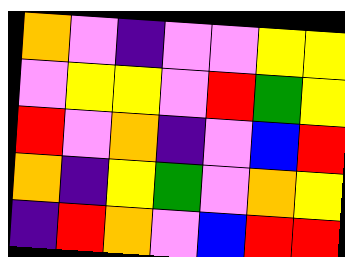[["orange", "violet", "indigo", "violet", "violet", "yellow", "yellow"], ["violet", "yellow", "yellow", "violet", "red", "green", "yellow"], ["red", "violet", "orange", "indigo", "violet", "blue", "red"], ["orange", "indigo", "yellow", "green", "violet", "orange", "yellow"], ["indigo", "red", "orange", "violet", "blue", "red", "red"]]